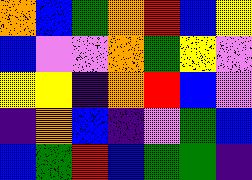[["orange", "blue", "green", "orange", "red", "blue", "yellow"], ["blue", "violet", "violet", "orange", "green", "yellow", "violet"], ["yellow", "yellow", "indigo", "orange", "red", "blue", "violet"], ["indigo", "orange", "blue", "indigo", "violet", "green", "blue"], ["blue", "green", "red", "blue", "green", "green", "indigo"]]